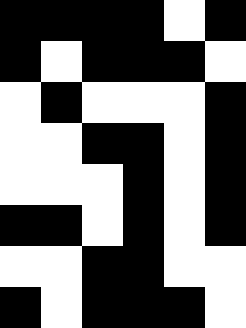[["black", "black", "black", "black", "white", "black"], ["black", "white", "black", "black", "black", "white"], ["white", "black", "white", "white", "white", "black"], ["white", "white", "black", "black", "white", "black"], ["white", "white", "white", "black", "white", "black"], ["black", "black", "white", "black", "white", "black"], ["white", "white", "black", "black", "white", "white"], ["black", "white", "black", "black", "black", "white"]]